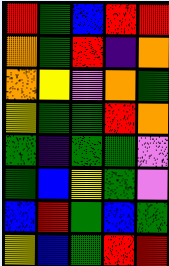[["red", "green", "blue", "red", "red"], ["orange", "green", "red", "indigo", "orange"], ["orange", "yellow", "violet", "orange", "green"], ["yellow", "green", "green", "red", "orange"], ["green", "indigo", "green", "green", "violet"], ["green", "blue", "yellow", "green", "violet"], ["blue", "red", "green", "blue", "green"], ["yellow", "blue", "green", "red", "red"]]